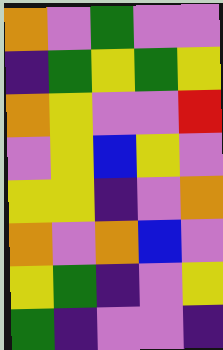[["orange", "violet", "green", "violet", "violet"], ["indigo", "green", "yellow", "green", "yellow"], ["orange", "yellow", "violet", "violet", "red"], ["violet", "yellow", "blue", "yellow", "violet"], ["yellow", "yellow", "indigo", "violet", "orange"], ["orange", "violet", "orange", "blue", "violet"], ["yellow", "green", "indigo", "violet", "yellow"], ["green", "indigo", "violet", "violet", "indigo"]]